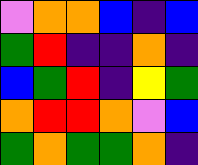[["violet", "orange", "orange", "blue", "indigo", "blue"], ["green", "red", "indigo", "indigo", "orange", "indigo"], ["blue", "green", "red", "indigo", "yellow", "green"], ["orange", "red", "red", "orange", "violet", "blue"], ["green", "orange", "green", "green", "orange", "indigo"]]